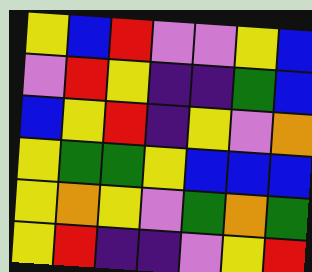[["yellow", "blue", "red", "violet", "violet", "yellow", "blue"], ["violet", "red", "yellow", "indigo", "indigo", "green", "blue"], ["blue", "yellow", "red", "indigo", "yellow", "violet", "orange"], ["yellow", "green", "green", "yellow", "blue", "blue", "blue"], ["yellow", "orange", "yellow", "violet", "green", "orange", "green"], ["yellow", "red", "indigo", "indigo", "violet", "yellow", "red"]]